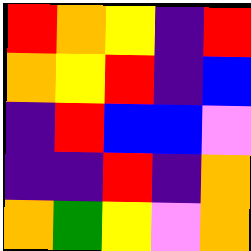[["red", "orange", "yellow", "indigo", "red"], ["orange", "yellow", "red", "indigo", "blue"], ["indigo", "red", "blue", "blue", "violet"], ["indigo", "indigo", "red", "indigo", "orange"], ["orange", "green", "yellow", "violet", "orange"]]